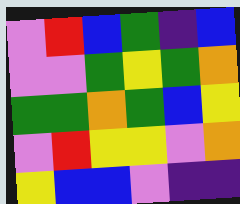[["violet", "red", "blue", "green", "indigo", "blue"], ["violet", "violet", "green", "yellow", "green", "orange"], ["green", "green", "orange", "green", "blue", "yellow"], ["violet", "red", "yellow", "yellow", "violet", "orange"], ["yellow", "blue", "blue", "violet", "indigo", "indigo"]]